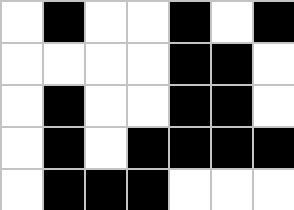[["white", "black", "white", "white", "black", "white", "black"], ["white", "white", "white", "white", "black", "black", "white"], ["white", "black", "white", "white", "black", "black", "white"], ["white", "black", "white", "black", "black", "black", "black"], ["white", "black", "black", "black", "white", "white", "white"]]